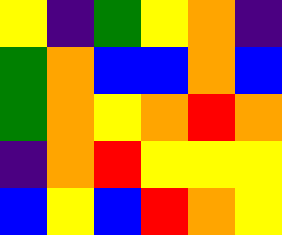[["yellow", "indigo", "green", "yellow", "orange", "indigo"], ["green", "orange", "blue", "blue", "orange", "blue"], ["green", "orange", "yellow", "orange", "red", "orange"], ["indigo", "orange", "red", "yellow", "yellow", "yellow"], ["blue", "yellow", "blue", "red", "orange", "yellow"]]